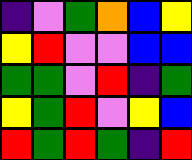[["indigo", "violet", "green", "orange", "blue", "yellow"], ["yellow", "red", "violet", "violet", "blue", "blue"], ["green", "green", "violet", "red", "indigo", "green"], ["yellow", "green", "red", "violet", "yellow", "blue"], ["red", "green", "red", "green", "indigo", "red"]]